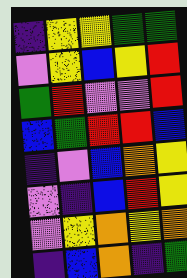[["indigo", "yellow", "yellow", "green", "green"], ["violet", "yellow", "blue", "yellow", "red"], ["green", "red", "violet", "violet", "red"], ["blue", "green", "red", "red", "blue"], ["indigo", "violet", "blue", "orange", "yellow"], ["violet", "indigo", "blue", "red", "yellow"], ["violet", "yellow", "orange", "yellow", "orange"], ["indigo", "blue", "orange", "indigo", "green"]]